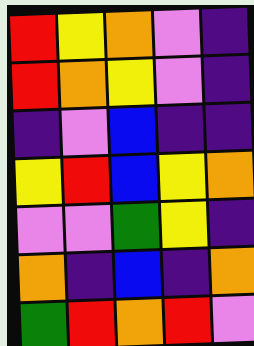[["red", "yellow", "orange", "violet", "indigo"], ["red", "orange", "yellow", "violet", "indigo"], ["indigo", "violet", "blue", "indigo", "indigo"], ["yellow", "red", "blue", "yellow", "orange"], ["violet", "violet", "green", "yellow", "indigo"], ["orange", "indigo", "blue", "indigo", "orange"], ["green", "red", "orange", "red", "violet"]]